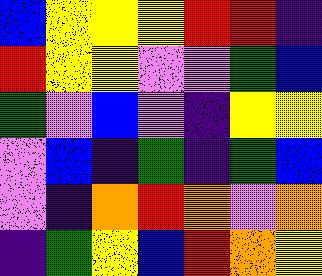[["blue", "yellow", "yellow", "yellow", "red", "red", "indigo"], ["red", "yellow", "yellow", "violet", "violet", "green", "blue"], ["green", "violet", "blue", "violet", "indigo", "yellow", "yellow"], ["violet", "blue", "indigo", "green", "indigo", "green", "blue"], ["violet", "indigo", "orange", "red", "orange", "violet", "orange"], ["indigo", "green", "yellow", "blue", "red", "orange", "yellow"]]